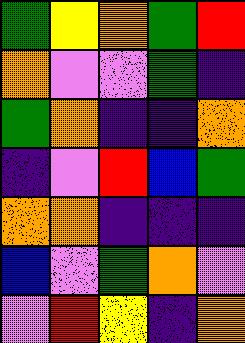[["green", "yellow", "orange", "green", "red"], ["orange", "violet", "violet", "green", "indigo"], ["green", "orange", "indigo", "indigo", "orange"], ["indigo", "violet", "red", "blue", "green"], ["orange", "orange", "indigo", "indigo", "indigo"], ["blue", "violet", "green", "orange", "violet"], ["violet", "red", "yellow", "indigo", "orange"]]